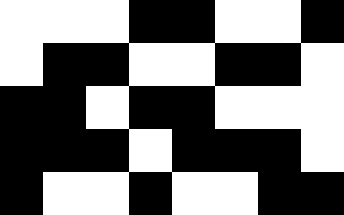[["white", "white", "white", "black", "black", "white", "white", "black"], ["white", "black", "black", "white", "white", "black", "black", "white"], ["black", "black", "white", "black", "black", "white", "white", "white"], ["black", "black", "black", "white", "black", "black", "black", "white"], ["black", "white", "white", "black", "white", "white", "black", "black"]]